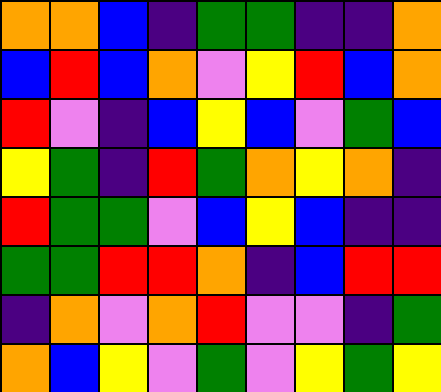[["orange", "orange", "blue", "indigo", "green", "green", "indigo", "indigo", "orange"], ["blue", "red", "blue", "orange", "violet", "yellow", "red", "blue", "orange"], ["red", "violet", "indigo", "blue", "yellow", "blue", "violet", "green", "blue"], ["yellow", "green", "indigo", "red", "green", "orange", "yellow", "orange", "indigo"], ["red", "green", "green", "violet", "blue", "yellow", "blue", "indigo", "indigo"], ["green", "green", "red", "red", "orange", "indigo", "blue", "red", "red"], ["indigo", "orange", "violet", "orange", "red", "violet", "violet", "indigo", "green"], ["orange", "blue", "yellow", "violet", "green", "violet", "yellow", "green", "yellow"]]